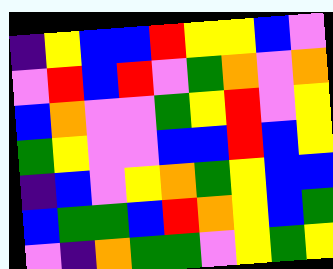[["indigo", "yellow", "blue", "blue", "red", "yellow", "yellow", "blue", "violet"], ["violet", "red", "blue", "red", "violet", "green", "orange", "violet", "orange"], ["blue", "orange", "violet", "violet", "green", "yellow", "red", "violet", "yellow"], ["green", "yellow", "violet", "violet", "blue", "blue", "red", "blue", "yellow"], ["indigo", "blue", "violet", "yellow", "orange", "green", "yellow", "blue", "blue"], ["blue", "green", "green", "blue", "red", "orange", "yellow", "blue", "green"], ["violet", "indigo", "orange", "green", "green", "violet", "yellow", "green", "yellow"]]